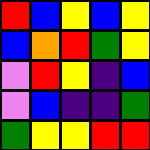[["red", "blue", "yellow", "blue", "yellow"], ["blue", "orange", "red", "green", "yellow"], ["violet", "red", "yellow", "indigo", "blue"], ["violet", "blue", "indigo", "indigo", "green"], ["green", "yellow", "yellow", "red", "red"]]